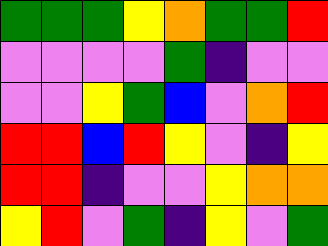[["green", "green", "green", "yellow", "orange", "green", "green", "red"], ["violet", "violet", "violet", "violet", "green", "indigo", "violet", "violet"], ["violet", "violet", "yellow", "green", "blue", "violet", "orange", "red"], ["red", "red", "blue", "red", "yellow", "violet", "indigo", "yellow"], ["red", "red", "indigo", "violet", "violet", "yellow", "orange", "orange"], ["yellow", "red", "violet", "green", "indigo", "yellow", "violet", "green"]]